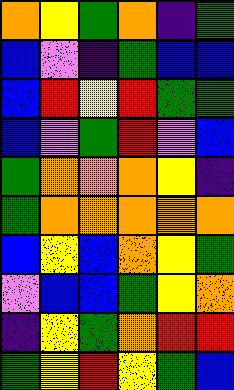[["orange", "yellow", "green", "orange", "indigo", "green"], ["blue", "violet", "indigo", "green", "blue", "blue"], ["blue", "red", "yellow", "red", "green", "green"], ["blue", "violet", "green", "red", "violet", "blue"], ["green", "orange", "orange", "orange", "yellow", "indigo"], ["green", "orange", "orange", "orange", "orange", "orange"], ["blue", "yellow", "blue", "orange", "yellow", "green"], ["violet", "blue", "blue", "green", "yellow", "orange"], ["indigo", "yellow", "green", "orange", "red", "red"], ["green", "yellow", "red", "yellow", "green", "blue"]]